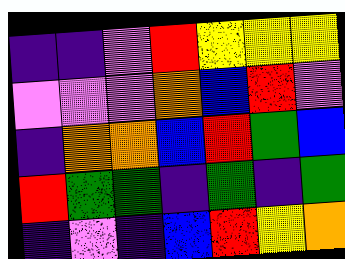[["indigo", "indigo", "violet", "red", "yellow", "yellow", "yellow"], ["violet", "violet", "violet", "orange", "blue", "red", "violet"], ["indigo", "orange", "orange", "blue", "red", "green", "blue"], ["red", "green", "green", "indigo", "green", "indigo", "green"], ["indigo", "violet", "indigo", "blue", "red", "yellow", "orange"]]